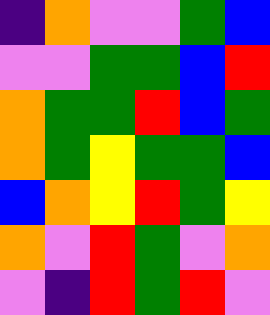[["indigo", "orange", "violet", "violet", "green", "blue"], ["violet", "violet", "green", "green", "blue", "red"], ["orange", "green", "green", "red", "blue", "green"], ["orange", "green", "yellow", "green", "green", "blue"], ["blue", "orange", "yellow", "red", "green", "yellow"], ["orange", "violet", "red", "green", "violet", "orange"], ["violet", "indigo", "red", "green", "red", "violet"]]